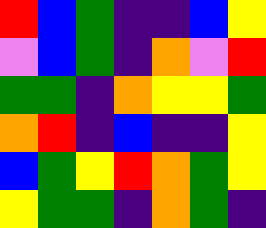[["red", "blue", "green", "indigo", "indigo", "blue", "yellow"], ["violet", "blue", "green", "indigo", "orange", "violet", "red"], ["green", "green", "indigo", "orange", "yellow", "yellow", "green"], ["orange", "red", "indigo", "blue", "indigo", "indigo", "yellow"], ["blue", "green", "yellow", "red", "orange", "green", "yellow"], ["yellow", "green", "green", "indigo", "orange", "green", "indigo"]]